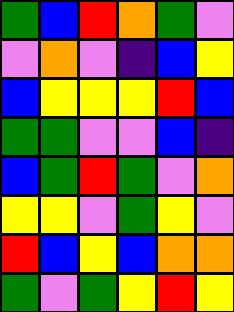[["green", "blue", "red", "orange", "green", "violet"], ["violet", "orange", "violet", "indigo", "blue", "yellow"], ["blue", "yellow", "yellow", "yellow", "red", "blue"], ["green", "green", "violet", "violet", "blue", "indigo"], ["blue", "green", "red", "green", "violet", "orange"], ["yellow", "yellow", "violet", "green", "yellow", "violet"], ["red", "blue", "yellow", "blue", "orange", "orange"], ["green", "violet", "green", "yellow", "red", "yellow"]]